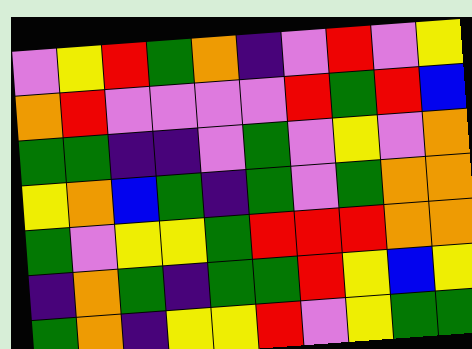[["violet", "yellow", "red", "green", "orange", "indigo", "violet", "red", "violet", "yellow"], ["orange", "red", "violet", "violet", "violet", "violet", "red", "green", "red", "blue"], ["green", "green", "indigo", "indigo", "violet", "green", "violet", "yellow", "violet", "orange"], ["yellow", "orange", "blue", "green", "indigo", "green", "violet", "green", "orange", "orange"], ["green", "violet", "yellow", "yellow", "green", "red", "red", "red", "orange", "orange"], ["indigo", "orange", "green", "indigo", "green", "green", "red", "yellow", "blue", "yellow"], ["green", "orange", "indigo", "yellow", "yellow", "red", "violet", "yellow", "green", "green"]]